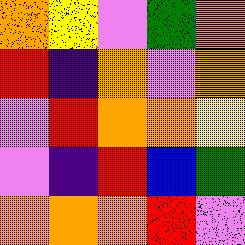[["orange", "yellow", "violet", "green", "orange"], ["red", "indigo", "orange", "violet", "orange"], ["violet", "red", "orange", "orange", "yellow"], ["violet", "indigo", "red", "blue", "green"], ["orange", "orange", "orange", "red", "violet"]]